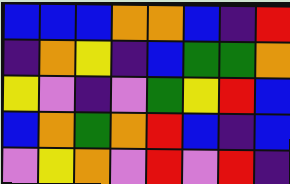[["blue", "blue", "blue", "orange", "orange", "blue", "indigo", "red"], ["indigo", "orange", "yellow", "indigo", "blue", "green", "green", "orange"], ["yellow", "violet", "indigo", "violet", "green", "yellow", "red", "blue"], ["blue", "orange", "green", "orange", "red", "blue", "indigo", "blue"], ["violet", "yellow", "orange", "violet", "red", "violet", "red", "indigo"]]